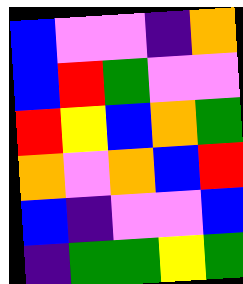[["blue", "violet", "violet", "indigo", "orange"], ["blue", "red", "green", "violet", "violet"], ["red", "yellow", "blue", "orange", "green"], ["orange", "violet", "orange", "blue", "red"], ["blue", "indigo", "violet", "violet", "blue"], ["indigo", "green", "green", "yellow", "green"]]